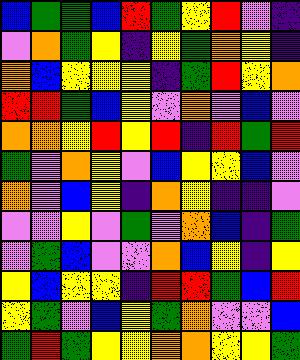[["blue", "green", "green", "blue", "red", "green", "yellow", "red", "violet", "indigo"], ["violet", "orange", "green", "yellow", "indigo", "yellow", "green", "orange", "yellow", "indigo"], ["orange", "blue", "yellow", "yellow", "yellow", "indigo", "green", "red", "yellow", "orange"], ["red", "red", "green", "blue", "yellow", "violet", "orange", "violet", "blue", "violet"], ["orange", "orange", "yellow", "red", "yellow", "red", "indigo", "red", "green", "red"], ["green", "violet", "orange", "yellow", "violet", "blue", "yellow", "yellow", "blue", "violet"], ["orange", "violet", "blue", "yellow", "indigo", "orange", "yellow", "indigo", "indigo", "violet"], ["violet", "violet", "yellow", "violet", "green", "violet", "orange", "blue", "indigo", "green"], ["violet", "green", "blue", "violet", "violet", "orange", "blue", "yellow", "indigo", "yellow"], ["yellow", "blue", "yellow", "yellow", "indigo", "red", "red", "green", "blue", "red"], ["yellow", "green", "violet", "blue", "yellow", "green", "orange", "violet", "violet", "blue"], ["green", "red", "green", "yellow", "yellow", "orange", "orange", "yellow", "yellow", "green"]]